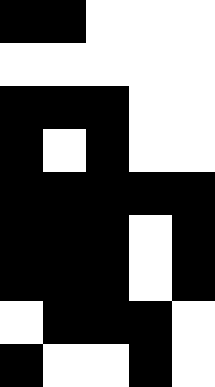[["black", "black", "white", "white", "white"], ["white", "white", "white", "white", "white"], ["black", "black", "black", "white", "white"], ["black", "white", "black", "white", "white"], ["black", "black", "black", "black", "black"], ["black", "black", "black", "white", "black"], ["black", "black", "black", "white", "black"], ["white", "black", "black", "black", "white"], ["black", "white", "white", "black", "white"]]